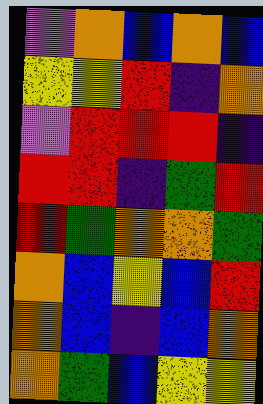[["violet", "orange", "blue", "orange", "blue"], ["yellow", "yellow", "red", "indigo", "orange"], ["violet", "red", "red", "red", "indigo"], ["red", "red", "indigo", "green", "red"], ["red", "green", "orange", "orange", "green"], ["orange", "blue", "yellow", "blue", "red"], ["orange", "blue", "indigo", "blue", "orange"], ["orange", "green", "blue", "yellow", "yellow"]]